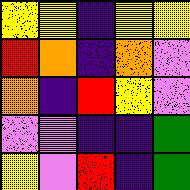[["yellow", "yellow", "indigo", "yellow", "yellow"], ["red", "orange", "indigo", "orange", "violet"], ["orange", "indigo", "red", "yellow", "violet"], ["violet", "violet", "indigo", "indigo", "green"], ["yellow", "violet", "red", "indigo", "green"]]